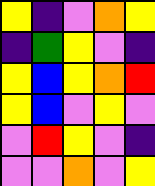[["yellow", "indigo", "violet", "orange", "yellow"], ["indigo", "green", "yellow", "violet", "indigo"], ["yellow", "blue", "yellow", "orange", "red"], ["yellow", "blue", "violet", "yellow", "violet"], ["violet", "red", "yellow", "violet", "indigo"], ["violet", "violet", "orange", "violet", "yellow"]]